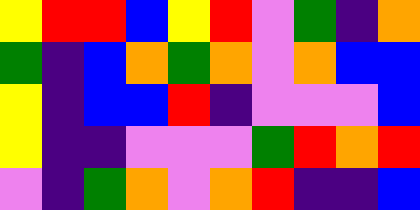[["yellow", "red", "red", "blue", "yellow", "red", "violet", "green", "indigo", "orange"], ["green", "indigo", "blue", "orange", "green", "orange", "violet", "orange", "blue", "blue"], ["yellow", "indigo", "blue", "blue", "red", "indigo", "violet", "violet", "violet", "blue"], ["yellow", "indigo", "indigo", "violet", "violet", "violet", "green", "red", "orange", "red"], ["violet", "indigo", "green", "orange", "violet", "orange", "red", "indigo", "indigo", "blue"]]